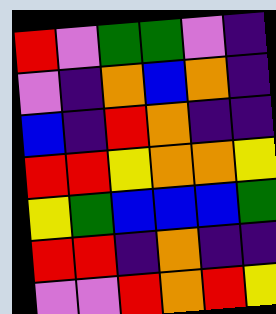[["red", "violet", "green", "green", "violet", "indigo"], ["violet", "indigo", "orange", "blue", "orange", "indigo"], ["blue", "indigo", "red", "orange", "indigo", "indigo"], ["red", "red", "yellow", "orange", "orange", "yellow"], ["yellow", "green", "blue", "blue", "blue", "green"], ["red", "red", "indigo", "orange", "indigo", "indigo"], ["violet", "violet", "red", "orange", "red", "yellow"]]